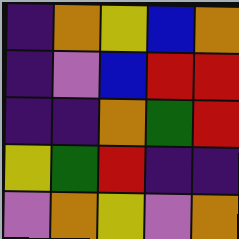[["indigo", "orange", "yellow", "blue", "orange"], ["indigo", "violet", "blue", "red", "red"], ["indigo", "indigo", "orange", "green", "red"], ["yellow", "green", "red", "indigo", "indigo"], ["violet", "orange", "yellow", "violet", "orange"]]